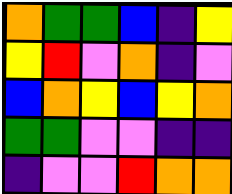[["orange", "green", "green", "blue", "indigo", "yellow"], ["yellow", "red", "violet", "orange", "indigo", "violet"], ["blue", "orange", "yellow", "blue", "yellow", "orange"], ["green", "green", "violet", "violet", "indigo", "indigo"], ["indigo", "violet", "violet", "red", "orange", "orange"]]